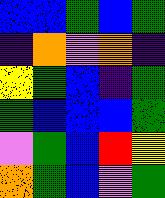[["blue", "blue", "green", "blue", "green"], ["indigo", "orange", "violet", "orange", "indigo"], ["yellow", "green", "blue", "indigo", "green"], ["green", "blue", "blue", "blue", "green"], ["violet", "green", "blue", "red", "yellow"], ["orange", "green", "blue", "violet", "green"]]